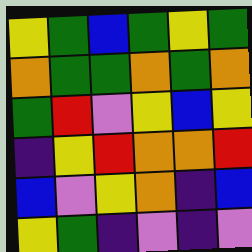[["yellow", "green", "blue", "green", "yellow", "green"], ["orange", "green", "green", "orange", "green", "orange"], ["green", "red", "violet", "yellow", "blue", "yellow"], ["indigo", "yellow", "red", "orange", "orange", "red"], ["blue", "violet", "yellow", "orange", "indigo", "blue"], ["yellow", "green", "indigo", "violet", "indigo", "violet"]]